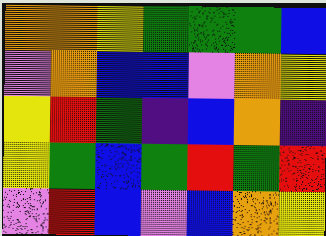[["orange", "orange", "yellow", "green", "green", "green", "blue"], ["violet", "orange", "blue", "blue", "violet", "orange", "yellow"], ["yellow", "red", "green", "indigo", "blue", "orange", "indigo"], ["yellow", "green", "blue", "green", "red", "green", "red"], ["violet", "red", "blue", "violet", "blue", "orange", "yellow"]]